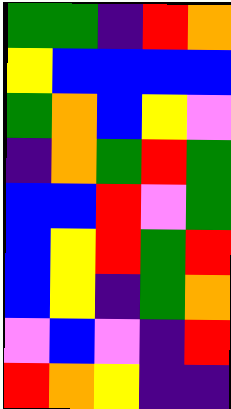[["green", "green", "indigo", "red", "orange"], ["yellow", "blue", "blue", "blue", "blue"], ["green", "orange", "blue", "yellow", "violet"], ["indigo", "orange", "green", "red", "green"], ["blue", "blue", "red", "violet", "green"], ["blue", "yellow", "red", "green", "red"], ["blue", "yellow", "indigo", "green", "orange"], ["violet", "blue", "violet", "indigo", "red"], ["red", "orange", "yellow", "indigo", "indigo"]]